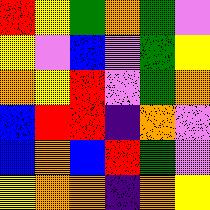[["red", "yellow", "green", "orange", "green", "violet"], ["yellow", "violet", "blue", "violet", "green", "yellow"], ["orange", "yellow", "red", "violet", "green", "orange"], ["blue", "red", "red", "indigo", "orange", "violet"], ["blue", "orange", "blue", "red", "green", "violet"], ["yellow", "orange", "orange", "indigo", "orange", "yellow"]]